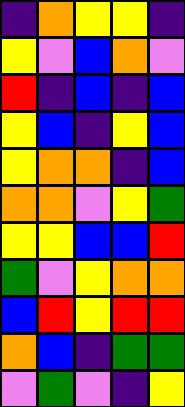[["indigo", "orange", "yellow", "yellow", "indigo"], ["yellow", "violet", "blue", "orange", "violet"], ["red", "indigo", "blue", "indigo", "blue"], ["yellow", "blue", "indigo", "yellow", "blue"], ["yellow", "orange", "orange", "indigo", "blue"], ["orange", "orange", "violet", "yellow", "green"], ["yellow", "yellow", "blue", "blue", "red"], ["green", "violet", "yellow", "orange", "orange"], ["blue", "red", "yellow", "red", "red"], ["orange", "blue", "indigo", "green", "green"], ["violet", "green", "violet", "indigo", "yellow"]]